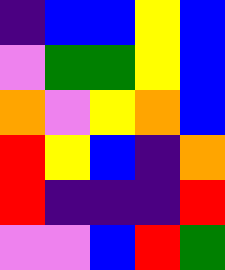[["indigo", "blue", "blue", "yellow", "blue"], ["violet", "green", "green", "yellow", "blue"], ["orange", "violet", "yellow", "orange", "blue"], ["red", "yellow", "blue", "indigo", "orange"], ["red", "indigo", "indigo", "indigo", "red"], ["violet", "violet", "blue", "red", "green"]]